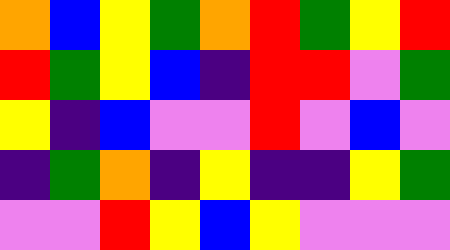[["orange", "blue", "yellow", "green", "orange", "red", "green", "yellow", "red"], ["red", "green", "yellow", "blue", "indigo", "red", "red", "violet", "green"], ["yellow", "indigo", "blue", "violet", "violet", "red", "violet", "blue", "violet"], ["indigo", "green", "orange", "indigo", "yellow", "indigo", "indigo", "yellow", "green"], ["violet", "violet", "red", "yellow", "blue", "yellow", "violet", "violet", "violet"]]